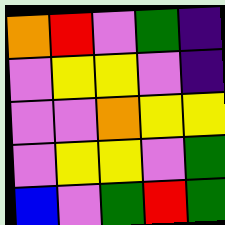[["orange", "red", "violet", "green", "indigo"], ["violet", "yellow", "yellow", "violet", "indigo"], ["violet", "violet", "orange", "yellow", "yellow"], ["violet", "yellow", "yellow", "violet", "green"], ["blue", "violet", "green", "red", "green"]]